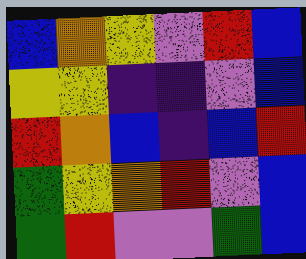[["blue", "orange", "yellow", "violet", "red", "blue"], ["yellow", "yellow", "indigo", "indigo", "violet", "blue"], ["red", "orange", "blue", "indigo", "blue", "red"], ["green", "yellow", "orange", "red", "violet", "blue"], ["green", "red", "violet", "violet", "green", "blue"]]